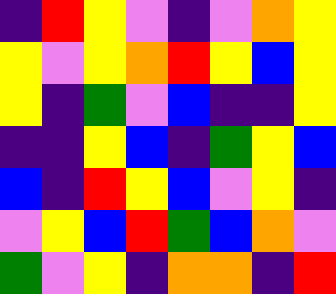[["indigo", "red", "yellow", "violet", "indigo", "violet", "orange", "yellow"], ["yellow", "violet", "yellow", "orange", "red", "yellow", "blue", "yellow"], ["yellow", "indigo", "green", "violet", "blue", "indigo", "indigo", "yellow"], ["indigo", "indigo", "yellow", "blue", "indigo", "green", "yellow", "blue"], ["blue", "indigo", "red", "yellow", "blue", "violet", "yellow", "indigo"], ["violet", "yellow", "blue", "red", "green", "blue", "orange", "violet"], ["green", "violet", "yellow", "indigo", "orange", "orange", "indigo", "red"]]